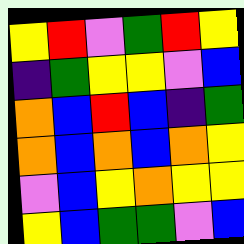[["yellow", "red", "violet", "green", "red", "yellow"], ["indigo", "green", "yellow", "yellow", "violet", "blue"], ["orange", "blue", "red", "blue", "indigo", "green"], ["orange", "blue", "orange", "blue", "orange", "yellow"], ["violet", "blue", "yellow", "orange", "yellow", "yellow"], ["yellow", "blue", "green", "green", "violet", "blue"]]